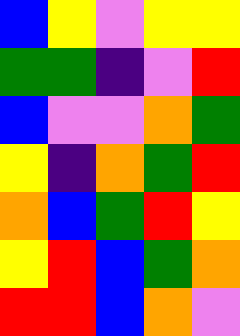[["blue", "yellow", "violet", "yellow", "yellow"], ["green", "green", "indigo", "violet", "red"], ["blue", "violet", "violet", "orange", "green"], ["yellow", "indigo", "orange", "green", "red"], ["orange", "blue", "green", "red", "yellow"], ["yellow", "red", "blue", "green", "orange"], ["red", "red", "blue", "orange", "violet"]]